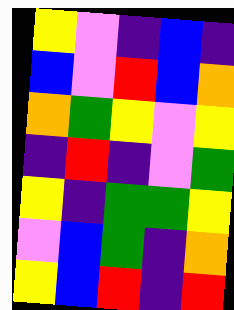[["yellow", "violet", "indigo", "blue", "indigo"], ["blue", "violet", "red", "blue", "orange"], ["orange", "green", "yellow", "violet", "yellow"], ["indigo", "red", "indigo", "violet", "green"], ["yellow", "indigo", "green", "green", "yellow"], ["violet", "blue", "green", "indigo", "orange"], ["yellow", "blue", "red", "indigo", "red"]]